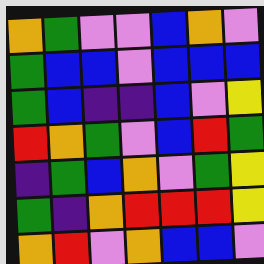[["orange", "green", "violet", "violet", "blue", "orange", "violet"], ["green", "blue", "blue", "violet", "blue", "blue", "blue"], ["green", "blue", "indigo", "indigo", "blue", "violet", "yellow"], ["red", "orange", "green", "violet", "blue", "red", "green"], ["indigo", "green", "blue", "orange", "violet", "green", "yellow"], ["green", "indigo", "orange", "red", "red", "red", "yellow"], ["orange", "red", "violet", "orange", "blue", "blue", "violet"]]